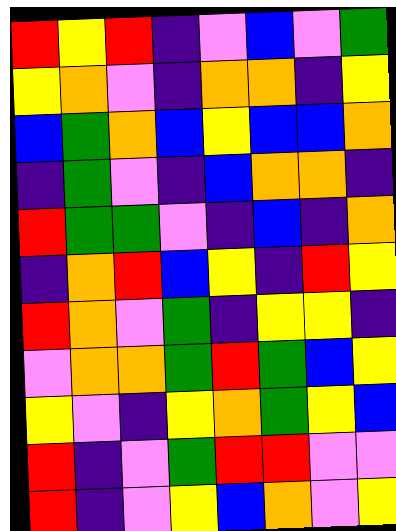[["red", "yellow", "red", "indigo", "violet", "blue", "violet", "green"], ["yellow", "orange", "violet", "indigo", "orange", "orange", "indigo", "yellow"], ["blue", "green", "orange", "blue", "yellow", "blue", "blue", "orange"], ["indigo", "green", "violet", "indigo", "blue", "orange", "orange", "indigo"], ["red", "green", "green", "violet", "indigo", "blue", "indigo", "orange"], ["indigo", "orange", "red", "blue", "yellow", "indigo", "red", "yellow"], ["red", "orange", "violet", "green", "indigo", "yellow", "yellow", "indigo"], ["violet", "orange", "orange", "green", "red", "green", "blue", "yellow"], ["yellow", "violet", "indigo", "yellow", "orange", "green", "yellow", "blue"], ["red", "indigo", "violet", "green", "red", "red", "violet", "violet"], ["red", "indigo", "violet", "yellow", "blue", "orange", "violet", "yellow"]]